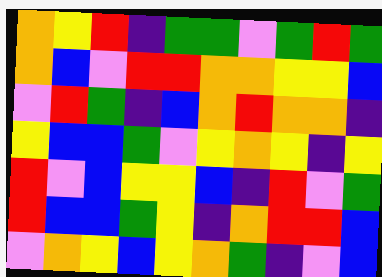[["orange", "yellow", "red", "indigo", "green", "green", "violet", "green", "red", "green"], ["orange", "blue", "violet", "red", "red", "orange", "orange", "yellow", "yellow", "blue"], ["violet", "red", "green", "indigo", "blue", "orange", "red", "orange", "orange", "indigo"], ["yellow", "blue", "blue", "green", "violet", "yellow", "orange", "yellow", "indigo", "yellow"], ["red", "violet", "blue", "yellow", "yellow", "blue", "indigo", "red", "violet", "green"], ["red", "blue", "blue", "green", "yellow", "indigo", "orange", "red", "red", "blue"], ["violet", "orange", "yellow", "blue", "yellow", "orange", "green", "indigo", "violet", "blue"]]